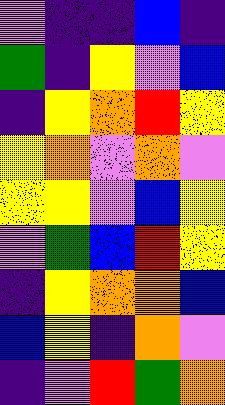[["violet", "indigo", "indigo", "blue", "indigo"], ["green", "indigo", "yellow", "violet", "blue"], ["indigo", "yellow", "orange", "red", "yellow"], ["yellow", "orange", "violet", "orange", "violet"], ["yellow", "yellow", "violet", "blue", "yellow"], ["violet", "green", "blue", "red", "yellow"], ["indigo", "yellow", "orange", "orange", "blue"], ["blue", "yellow", "indigo", "orange", "violet"], ["indigo", "violet", "red", "green", "orange"]]